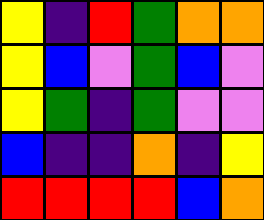[["yellow", "indigo", "red", "green", "orange", "orange"], ["yellow", "blue", "violet", "green", "blue", "violet"], ["yellow", "green", "indigo", "green", "violet", "violet"], ["blue", "indigo", "indigo", "orange", "indigo", "yellow"], ["red", "red", "red", "red", "blue", "orange"]]